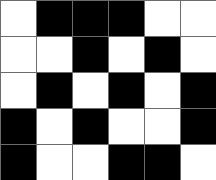[["white", "black", "black", "black", "white", "white"], ["white", "white", "black", "white", "black", "white"], ["white", "black", "white", "black", "white", "black"], ["black", "white", "black", "white", "white", "black"], ["black", "white", "white", "black", "black", "white"]]